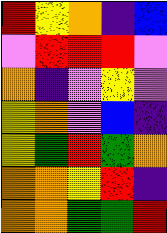[["red", "yellow", "orange", "indigo", "blue"], ["violet", "red", "red", "red", "violet"], ["orange", "indigo", "violet", "yellow", "violet"], ["yellow", "orange", "violet", "blue", "indigo"], ["yellow", "green", "red", "green", "orange"], ["orange", "orange", "yellow", "red", "indigo"], ["orange", "orange", "green", "green", "red"]]